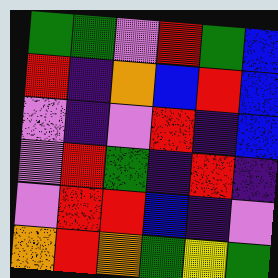[["green", "green", "violet", "red", "green", "blue"], ["red", "indigo", "orange", "blue", "red", "blue"], ["violet", "indigo", "violet", "red", "indigo", "blue"], ["violet", "red", "green", "indigo", "red", "indigo"], ["violet", "red", "red", "blue", "indigo", "violet"], ["orange", "red", "orange", "green", "yellow", "green"]]